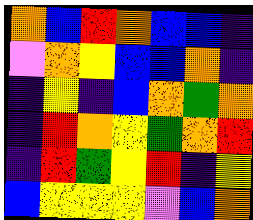[["orange", "blue", "red", "orange", "blue", "blue", "indigo"], ["violet", "orange", "yellow", "blue", "blue", "orange", "indigo"], ["indigo", "yellow", "indigo", "blue", "orange", "green", "orange"], ["indigo", "red", "orange", "yellow", "green", "orange", "red"], ["indigo", "red", "green", "yellow", "red", "indigo", "yellow"], ["blue", "yellow", "yellow", "yellow", "violet", "blue", "orange"]]